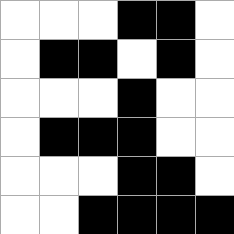[["white", "white", "white", "black", "black", "white"], ["white", "black", "black", "white", "black", "white"], ["white", "white", "white", "black", "white", "white"], ["white", "black", "black", "black", "white", "white"], ["white", "white", "white", "black", "black", "white"], ["white", "white", "black", "black", "black", "black"]]